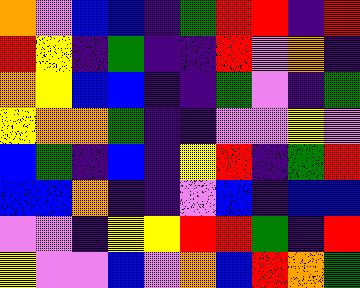[["orange", "violet", "blue", "blue", "indigo", "green", "red", "red", "indigo", "red"], ["red", "yellow", "indigo", "green", "indigo", "indigo", "red", "violet", "orange", "indigo"], ["orange", "yellow", "blue", "blue", "indigo", "indigo", "green", "violet", "indigo", "green"], ["yellow", "orange", "orange", "green", "indigo", "indigo", "violet", "violet", "yellow", "violet"], ["blue", "green", "indigo", "blue", "indigo", "yellow", "red", "indigo", "green", "red"], ["blue", "blue", "orange", "indigo", "indigo", "violet", "blue", "indigo", "blue", "blue"], ["violet", "violet", "indigo", "yellow", "yellow", "red", "red", "green", "indigo", "red"], ["yellow", "violet", "violet", "blue", "violet", "orange", "blue", "red", "orange", "green"]]